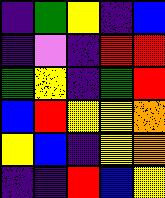[["indigo", "green", "yellow", "indigo", "blue"], ["indigo", "violet", "indigo", "red", "red"], ["green", "yellow", "indigo", "green", "red"], ["blue", "red", "yellow", "yellow", "orange"], ["yellow", "blue", "indigo", "yellow", "orange"], ["indigo", "indigo", "red", "blue", "yellow"]]